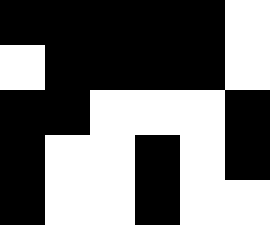[["black", "black", "black", "black", "black", "white"], ["white", "black", "black", "black", "black", "white"], ["black", "black", "white", "white", "white", "black"], ["black", "white", "white", "black", "white", "black"], ["black", "white", "white", "black", "white", "white"]]